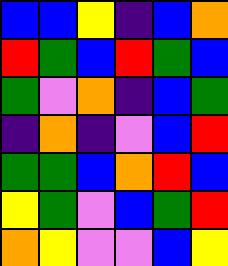[["blue", "blue", "yellow", "indigo", "blue", "orange"], ["red", "green", "blue", "red", "green", "blue"], ["green", "violet", "orange", "indigo", "blue", "green"], ["indigo", "orange", "indigo", "violet", "blue", "red"], ["green", "green", "blue", "orange", "red", "blue"], ["yellow", "green", "violet", "blue", "green", "red"], ["orange", "yellow", "violet", "violet", "blue", "yellow"]]